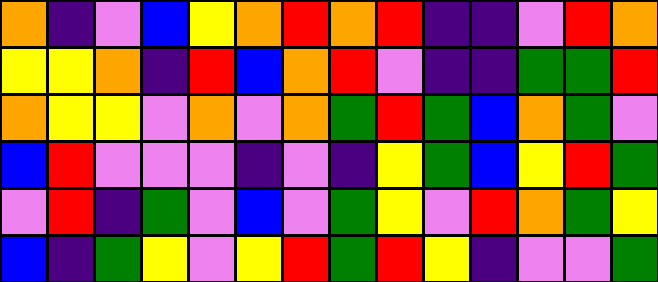[["orange", "indigo", "violet", "blue", "yellow", "orange", "red", "orange", "red", "indigo", "indigo", "violet", "red", "orange"], ["yellow", "yellow", "orange", "indigo", "red", "blue", "orange", "red", "violet", "indigo", "indigo", "green", "green", "red"], ["orange", "yellow", "yellow", "violet", "orange", "violet", "orange", "green", "red", "green", "blue", "orange", "green", "violet"], ["blue", "red", "violet", "violet", "violet", "indigo", "violet", "indigo", "yellow", "green", "blue", "yellow", "red", "green"], ["violet", "red", "indigo", "green", "violet", "blue", "violet", "green", "yellow", "violet", "red", "orange", "green", "yellow"], ["blue", "indigo", "green", "yellow", "violet", "yellow", "red", "green", "red", "yellow", "indigo", "violet", "violet", "green"]]